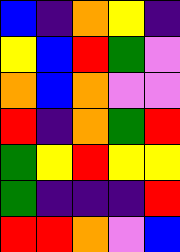[["blue", "indigo", "orange", "yellow", "indigo"], ["yellow", "blue", "red", "green", "violet"], ["orange", "blue", "orange", "violet", "violet"], ["red", "indigo", "orange", "green", "red"], ["green", "yellow", "red", "yellow", "yellow"], ["green", "indigo", "indigo", "indigo", "red"], ["red", "red", "orange", "violet", "blue"]]